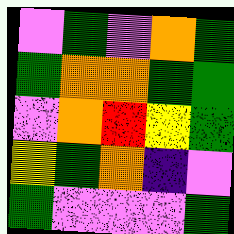[["violet", "green", "violet", "orange", "green"], ["green", "orange", "orange", "green", "green"], ["violet", "orange", "red", "yellow", "green"], ["yellow", "green", "orange", "indigo", "violet"], ["green", "violet", "violet", "violet", "green"]]